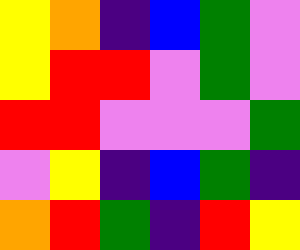[["yellow", "orange", "indigo", "blue", "green", "violet"], ["yellow", "red", "red", "violet", "green", "violet"], ["red", "red", "violet", "violet", "violet", "green"], ["violet", "yellow", "indigo", "blue", "green", "indigo"], ["orange", "red", "green", "indigo", "red", "yellow"]]